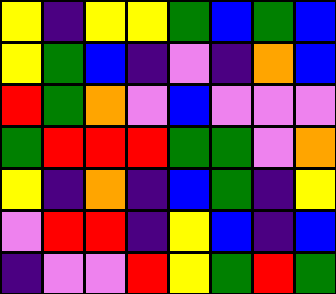[["yellow", "indigo", "yellow", "yellow", "green", "blue", "green", "blue"], ["yellow", "green", "blue", "indigo", "violet", "indigo", "orange", "blue"], ["red", "green", "orange", "violet", "blue", "violet", "violet", "violet"], ["green", "red", "red", "red", "green", "green", "violet", "orange"], ["yellow", "indigo", "orange", "indigo", "blue", "green", "indigo", "yellow"], ["violet", "red", "red", "indigo", "yellow", "blue", "indigo", "blue"], ["indigo", "violet", "violet", "red", "yellow", "green", "red", "green"]]